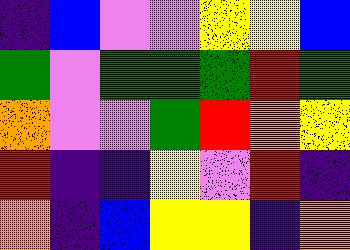[["indigo", "blue", "violet", "violet", "yellow", "yellow", "blue"], ["green", "violet", "green", "green", "green", "red", "green"], ["orange", "violet", "violet", "green", "red", "orange", "yellow"], ["red", "indigo", "indigo", "yellow", "violet", "red", "indigo"], ["orange", "indigo", "blue", "yellow", "yellow", "indigo", "orange"]]